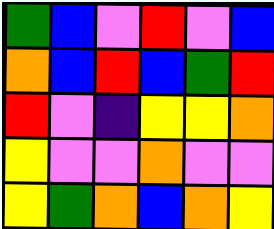[["green", "blue", "violet", "red", "violet", "blue"], ["orange", "blue", "red", "blue", "green", "red"], ["red", "violet", "indigo", "yellow", "yellow", "orange"], ["yellow", "violet", "violet", "orange", "violet", "violet"], ["yellow", "green", "orange", "blue", "orange", "yellow"]]